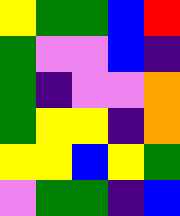[["yellow", "green", "green", "blue", "red"], ["green", "violet", "violet", "blue", "indigo"], ["green", "indigo", "violet", "violet", "orange"], ["green", "yellow", "yellow", "indigo", "orange"], ["yellow", "yellow", "blue", "yellow", "green"], ["violet", "green", "green", "indigo", "blue"]]